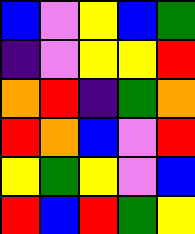[["blue", "violet", "yellow", "blue", "green"], ["indigo", "violet", "yellow", "yellow", "red"], ["orange", "red", "indigo", "green", "orange"], ["red", "orange", "blue", "violet", "red"], ["yellow", "green", "yellow", "violet", "blue"], ["red", "blue", "red", "green", "yellow"]]